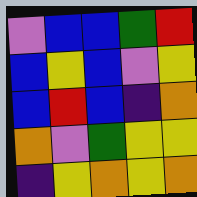[["violet", "blue", "blue", "green", "red"], ["blue", "yellow", "blue", "violet", "yellow"], ["blue", "red", "blue", "indigo", "orange"], ["orange", "violet", "green", "yellow", "yellow"], ["indigo", "yellow", "orange", "yellow", "orange"]]